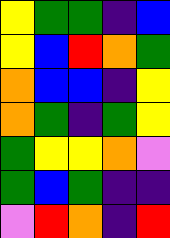[["yellow", "green", "green", "indigo", "blue"], ["yellow", "blue", "red", "orange", "green"], ["orange", "blue", "blue", "indigo", "yellow"], ["orange", "green", "indigo", "green", "yellow"], ["green", "yellow", "yellow", "orange", "violet"], ["green", "blue", "green", "indigo", "indigo"], ["violet", "red", "orange", "indigo", "red"]]